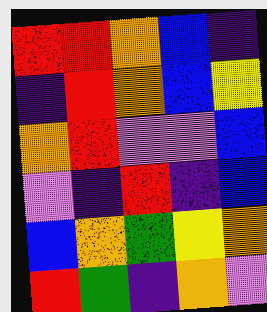[["red", "red", "orange", "blue", "indigo"], ["indigo", "red", "orange", "blue", "yellow"], ["orange", "red", "violet", "violet", "blue"], ["violet", "indigo", "red", "indigo", "blue"], ["blue", "orange", "green", "yellow", "orange"], ["red", "green", "indigo", "orange", "violet"]]